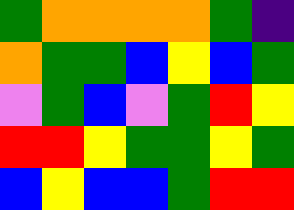[["green", "orange", "orange", "orange", "orange", "green", "indigo"], ["orange", "green", "green", "blue", "yellow", "blue", "green"], ["violet", "green", "blue", "violet", "green", "red", "yellow"], ["red", "red", "yellow", "green", "green", "yellow", "green"], ["blue", "yellow", "blue", "blue", "green", "red", "red"]]